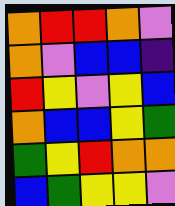[["orange", "red", "red", "orange", "violet"], ["orange", "violet", "blue", "blue", "indigo"], ["red", "yellow", "violet", "yellow", "blue"], ["orange", "blue", "blue", "yellow", "green"], ["green", "yellow", "red", "orange", "orange"], ["blue", "green", "yellow", "yellow", "violet"]]